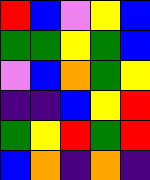[["red", "blue", "violet", "yellow", "blue"], ["green", "green", "yellow", "green", "blue"], ["violet", "blue", "orange", "green", "yellow"], ["indigo", "indigo", "blue", "yellow", "red"], ["green", "yellow", "red", "green", "red"], ["blue", "orange", "indigo", "orange", "indigo"]]